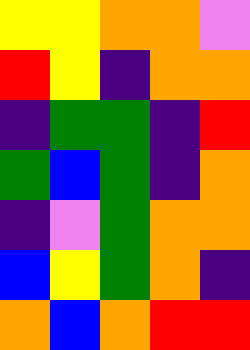[["yellow", "yellow", "orange", "orange", "violet"], ["red", "yellow", "indigo", "orange", "orange"], ["indigo", "green", "green", "indigo", "red"], ["green", "blue", "green", "indigo", "orange"], ["indigo", "violet", "green", "orange", "orange"], ["blue", "yellow", "green", "orange", "indigo"], ["orange", "blue", "orange", "red", "red"]]